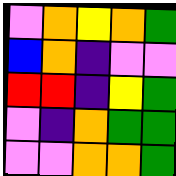[["violet", "orange", "yellow", "orange", "green"], ["blue", "orange", "indigo", "violet", "violet"], ["red", "red", "indigo", "yellow", "green"], ["violet", "indigo", "orange", "green", "green"], ["violet", "violet", "orange", "orange", "green"]]